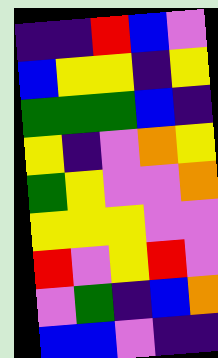[["indigo", "indigo", "red", "blue", "violet"], ["blue", "yellow", "yellow", "indigo", "yellow"], ["green", "green", "green", "blue", "indigo"], ["yellow", "indigo", "violet", "orange", "yellow"], ["green", "yellow", "violet", "violet", "orange"], ["yellow", "yellow", "yellow", "violet", "violet"], ["red", "violet", "yellow", "red", "violet"], ["violet", "green", "indigo", "blue", "orange"], ["blue", "blue", "violet", "indigo", "indigo"]]